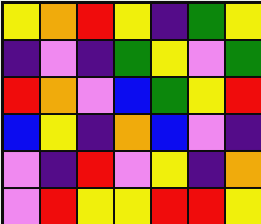[["yellow", "orange", "red", "yellow", "indigo", "green", "yellow"], ["indigo", "violet", "indigo", "green", "yellow", "violet", "green"], ["red", "orange", "violet", "blue", "green", "yellow", "red"], ["blue", "yellow", "indigo", "orange", "blue", "violet", "indigo"], ["violet", "indigo", "red", "violet", "yellow", "indigo", "orange"], ["violet", "red", "yellow", "yellow", "red", "red", "yellow"]]